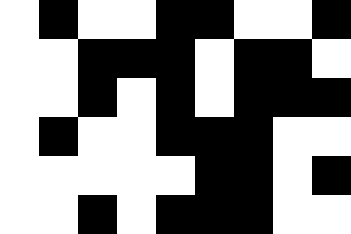[["white", "black", "white", "white", "black", "black", "white", "white", "black"], ["white", "white", "black", "black", "black", "white", "black", "black", "white"], ["white", "white", "black", "white", "black", "white", "black", "black", "black"], ["white", "black", "white", "white", "black", "black", "black", "white", "white"], ["white", "white", "white", "white", "white", "black", "black", "white", "black"], ["white", "white", "black", "white", "black", "black", "black", "white", "white"]]